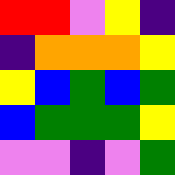[["red", "red", "violet", "yellow", "indigo"], ["indigo", "orange", "orange", "orange", "yellow"], ["yellow", "blue", "green", "blue", "green"], ["blue", "green", "green", "green", "yellow"], ["violet", "violet", "indigo", "violet", "green"]]